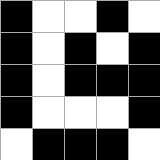[["black", "white", "white", "black", "white"], ["black", "white", "black", "white", "black"], ["black", "white", "black", "black", "black"], ["black", "white", "white", "white", "black"], ["white", "black", "black", "black", "white"]]